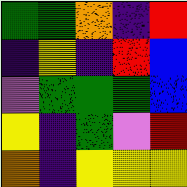[["green", "green", "orange", "indigo", "red"], ["indigo", "yellow", "indigo", "red", "blue"], ["violet", "green", "green", "green", "blue"], ["yellow", "indigo", "green", "violet", "red"], ["orange", "indigo", "yellow", "yellow", "yellow"]]